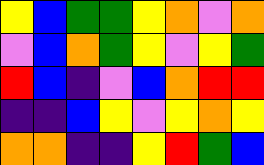[["yellow", "blue", "green", "green", "yellow", "orange", "violet", "orange"], ["violet", "blue", "orange", "green", "yellow", "violet", "yellow", "green"], ["red", "blue", "indigo", "violet", "blue", "orange", "red", "red"], ["indigo", "indigo", "blue", "yellow", "violet", "yellow", "orange", "yellow"], ["orange", "orange", "indigo", "indigo", "yellow", "red", "green", "blue"]]